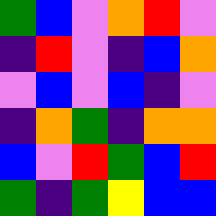[["green", "blue", "violet", "orange", "red", "violet"], ["indigo", "red", "violet", "indigo", "blue", "orange"], ["violet", "blue", "violet", "blue", "indigo", "violet"], ["indigo", "orange", "green", "indigo", "orange", "orange"], ["blue", "violet", "red", "green", "blue", "red"], ["green", "indigo", "green", "yellow", "blue", "blue"]]